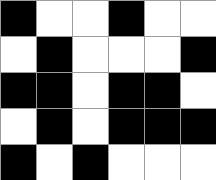[["black", "white", "white", "black", "white", "white"], ["white", "black", "white", "white", "white", "black"], ["black", "black", "white", "black", "black", "white"], ["white", "black", "white", "black", "black", "black"], ["black", "white", "black", "white", "white", "white"]]